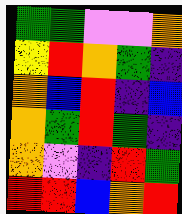[["green", "green", "violet", "violet", "orange"], ["yellow", "red", "orange", "green", "indigo"], ["orange", "blue", "red", "indigo", "blue"], ["orange", "green", "red", "green", "indigo"], ["orange", "violet", "indigo", "red", "green"], ["red", "red", "blue", "orange", "red"]]